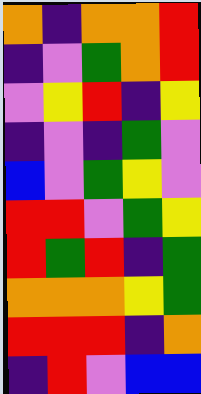[["orange", "indigo", "orange", "orange", "red"], ["indigo", "violet", "green", "orange", "red"], ["violet", "yellow", "red", "indigo", "yellow"], ["indigo", "violet", "indigo", "green", "violet"], ["blue", "violet", "green", "yellow", "violet"], ["red", "red", "violet", "green", "yellow"], ["red", "green", "red", "indigo", "green"], ["orange", "orange", "orange", "yellow", "green"], ["red", "red", "red", "indigo", "orange"], ["indigo", "red", "violet", "blue", "blue"]]